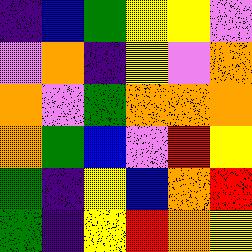[["indigo", "blue", "green", "yellow", "yellow", "violet"], ["violet", "orange", "indigo", "yellow", "violet", "orange"], ["orange", "violet", "green", "orange", "orange", "orange"], ["orange", "green", "blue", "violet", "red", "yellow"], ["green", "indigo", "yellow", "blue", "orange", "red"], ["green", "indigo", "yellow", "red", "orange", "yellow"]]